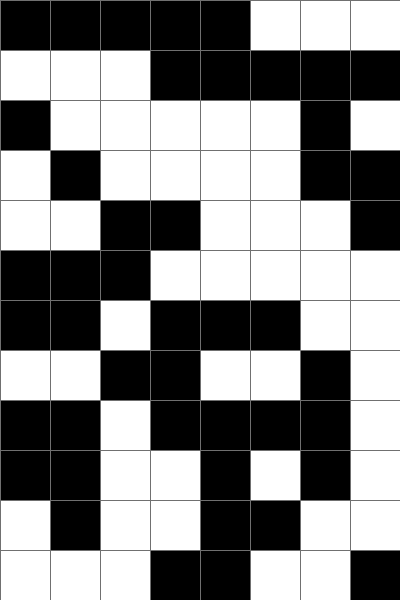[["black", "black", "black", "black", "black", "white", "white", "white"], ["white", "white", "white", "black", "black", "black", "black", "black"], ["black", "white", "white", "white", "white", "white", "black", "white"], ["white", "black", "white", "white", "white", "white", "black", "black"], ["white", "white", "black", "black", "white", "white", "white", "black"], ["black", "black", "black", "white", "white", "white", "white", "white"], ["black", "black", "white", "black", "black", "black", "white", "white"], ["white", "white", "black", "black", "white", "white", "black", "white"], ["black", "black", "white", "black", "black", "black", "black", "white"], ["black", "black", "white", "white", "black", "white", "black", "white"], ["white", "black", "white", "white", "black", "black", "white", "white"], ["white", "white", "white", "black", "black", "white", "white", "black"]]